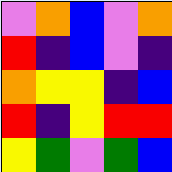[["violet", "orange", "blue", "violet", "orange"], ["red", "indigo", "blue", "violet", "indigo"], ["orange", "yellow", "yellow", "indigo", "blue"], ["red", "indigo", "yellow", "red", "red"], ["yellow", "green", "violet", "green", "blue"]]